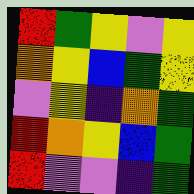[["red", "green", "yellow", "violet", "yellow"], ["orange", "yellow", "blue", "green", "yellow"], ["violet", "yellow", "indigo", "orange", "green"], ["red", "orange", "yellow", "blue", "green"], ["red", "violet", "violet", "indigo", "green"]]